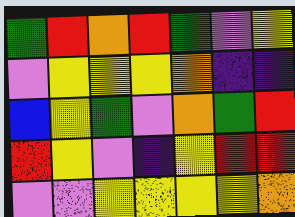[["green", "red", "orange", "red", "green", "violet", "yellow"], ["violet", "yellow", "yellow", "yellow", "orange", "indigo", "indigo"], ["blue", "yellow", "green", "violet", "orange", "green", "red"], ["red", "yellow", "violet", "indigo", "yellow", "red", "red"], ["violet", "violet", "yellow", "yellow", "yellow", "yellow", "orange"]]